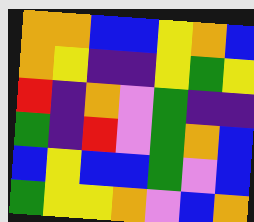[["orange", "orange", "blue", "blue", "yellow", "orange", "blue"], ["orange", "yellow", "indigo", "indigo", "yellow", "green", "yellow"], ["red", "indigo", "orange", "violet", "green", "indigo", "indigo"], ["green", "indigo", "red", "violet", "green", "orange", "blue"], ["blue", "yellow", "blue", "blue", "green", "violet", "blue"], ["green", "yellow", "yellow", "orange", "violet", "blue", "orange"]]